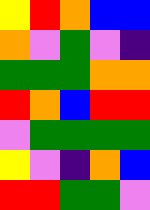[["yellow", "red", "orange", "blue", "blue"], ["orange", "violet", "green", "violet", "indigo"], ["green", "green", "green", "orange", "orange"], ["red", "orange", "blue", "red", "red"], ["violet", "green", "green", "green", "green"], ["yellow", "violet", "indigo", "orange", "blue"], ["red", "red", "green", "green", "violet"]]